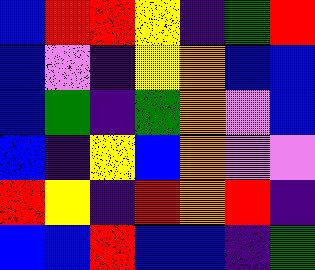[["blue", "red", "red", "yellow", "indigo", "green", "red"], ["blue", "violet", "indigo", "yellow", "orange", "blue", "blue"], ["blue", "green", "indigo", "green", "orange", "violet", "blue"], ["blue", "indigo", "yellow", "blue", "orange", "violet", "violet"], ["red", "yellow", "indigo", "red", "orange", "red", "indigo"], ["blue", "blue", "red", "blue", "blue", "indigo", "green"]]